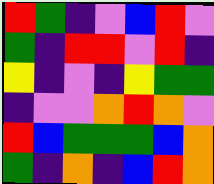[["red", "green", "indigo", "violet", "blue", "red", "violet"], ["green", "indigo", "red", "red", "violet", "red", "indigo"], ["yellow", "indigo", "violet", "indigo", "yellow", "green", "green"], ["indigo", "violet", "violet", "orange", "red", "orange", "violet"], ["red", "blue", "green", "green", "green", "blue", "orange"], ["green", "indigo", "orange", "indigo", "blue", "red", "orange"]]